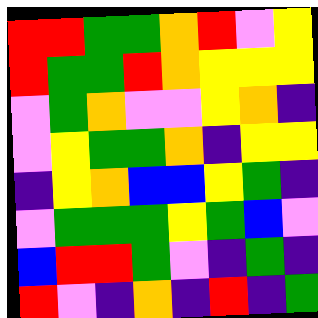[["red", "red", "green", "green", "orange", "red", "violet", "yellow"], ["red", "green", "green", "red", "orange", "yellow", "yellow", "yellow"], ["violet", "green", "orange", "violet", "violet", "yellow", "orange", "indigo"], ["violet", "yellow", "green", "green", "orange", "indigo", "yellow", "yellow"], ["indigo", "yellow", "orange", "blue", "blue", "yellow", "green", "indigo"], ["violet", "green", "green", "green", "yellow", "green", "blue", "violet"], ["blue", "red", "red", "green", "violet", "indigo", "green", "indigo"], ["red", "violet", "indigo", "orange", "indigo", "red", "indigo", "green"]]